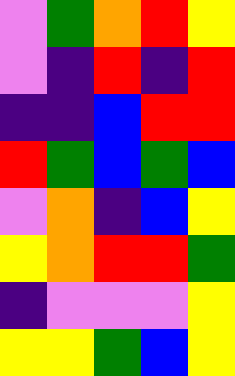[["violet", "green", "orange", "red", "yellow"], ["violet", "indigo", "red", "indigo", "red"], ["indigo", "indigo", "blue", "red", "red"], ["red", "green", "blue", "green", "blue"], ["violet", "orange", "indigo", "blue", "yellow"], ["yellow", "orange", "red", "red", "green"], ["indigo", "violet", "violet", "violet", "yellow"], ["yellow", "yellow", "green", "blue", "yellow"]]